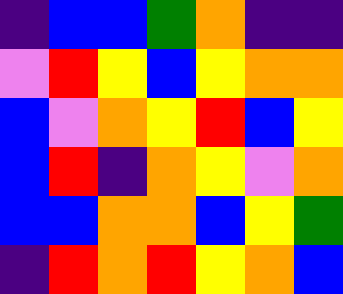[["indigo", "blue", "blue", "green", "orange", "indigo", "indigo"], ["violet", "red", "yellow", "blue", "yellow", "orange", "orange"], ["blue", "violet", "orange", "yellow", "red", "blue", "yellow"], ["blue", "red", "indigo", "orange", "yellow", "violet", "orange"], ["blue", "blue", "orange", "orange", "blue", "yellow", "green"], ["indigo", "red", "orange", "red", "yellow", "orange", "blue"]]